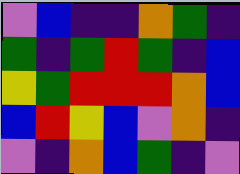[["violet", "blue", "indigo", "indigo", "orange", "green", "indigo"], ["green", "indigo", "green", "red", "green", "indigo", "blue"], ["yellow", "green", "red", "red", "red", "orange", "blue"], ["blue", "red", "yellow", "blue", "violet", "orange", "indigo"], ["violet", "indigo", "orange", "blue", "green", "indigo", "violet"]]